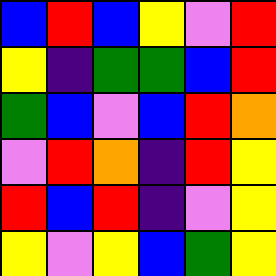[["blue", "red", "blue", "yellow", "violet", "red"], ["yellow", "indigo", "green", "green", "blue", "red"], ["green", "blue", "violet", "blue", "red", "orange"], ["violet", "red", "orange", "indigo", "red", "yellow"], ["red", "blue", "red", "indigo", "violet", "yellow"], ["yellow", "violet", "yellow", "blue", "green", "yellow"]]